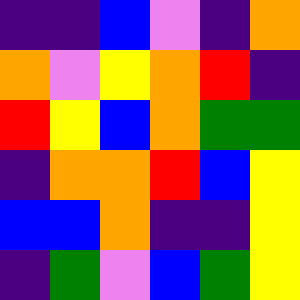[["indigo", "indigo", "blue", "violet", "indigo", "orange"], ["orange", "violet", "yellow", "orange", "red", "indigo"], ["red", "yellow", "blue", "orange", "green", "green"], ["indigo", "orange", "orange", "red", "blue", "yellow"], ["blue", "blue", "orange", "indigo", "indigo", "yellow"], ["indigo", "green", "violet", "blue", "green", "yellow"]]